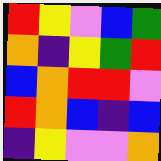[["red", "yellow", "violet", "blue", "green"], ["orange", "indigo", "yellow", "green", "red"], ["blue", "orange", "red", "red", "violet"], ["red", "orange", "blue", "indigo", "blue"], ["indigo", "yellow", "violet", "violet", "orange"]]